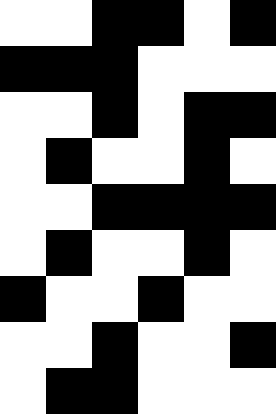[["white", "white", "black", "black", "white", "black"], ["black", "black", "black", "white", "white", "white"], ["white", "white", "black", "white", "black", "black"], ["white", "black", "white", "white", "black", "white"], ["white", "white", "black", "black", "black", "black"], ["white", "black", "white", "white", "black", "white"], ["black", "white", "white", "black", "white", "white"], ["white", "white", "black", "white", "white", "black"], ["white", "black", "black", "white", "white", "white"]]